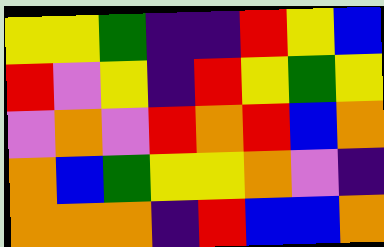[["yellow", "yellow", "green", "indigo", "indigo", "red", "yellow", "blue"], ["red", "violet", "yellow", "indigo", "red", "yellow", "green", "yellow"], ["violet", "orange", "violet", "red", "orange", "red", "blue", "orange"], ["orange", "blue", "green", "yellow", "yellow", "orange", "violet", "indigo"], ["orange", "orange", "orange", "indigo", "red", "blue", "blue", "orange"]]